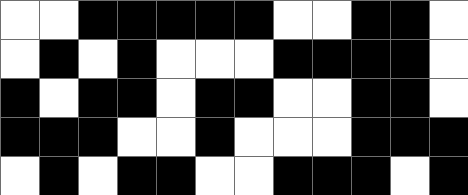[["white", "white", "black", "black", "black", "black", "black", "white", "white", "black", "black", "white"], ["white", "black", "white", "black", "white", "white", "white", "black", "black", "black", "black", "white"], ["black", "white", "black", "black", "white", "black", "black", "white", "white", "black", "black", "white"], ["black", "black", "black", "white", "white", "black", "white", "white", "white", "black", "black", "black"], ["white", "black", "white", "black", "black", "white", "white", "black", "black", "black", "white", "black"]]